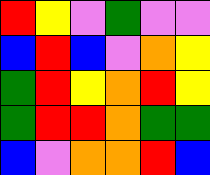[["red", "yellow", "violet", "green", "violet", "violet"], ["blue", "red", "blue", "violet", "orange", "yellow"], ["green", "red", "yellow", "orange", "red", "yellow"], ["green", "red", "red", "orange", "green", "green"], ["blue", "violet", "orange", "orange", "red", "blue"]]